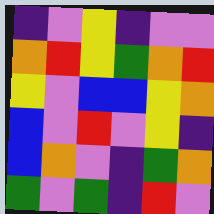[["indigo", "violet", "yellow", "indigo", "violet", "violet"], ["orange", "red", "yellow", "green", "orange", "red"], ["yellow", "violet", "blue", "blue", "yellow", "orange"], ["blue", "violet", "red", "violet", "yellow", "indigo"], ["blue", "orange", "violet", "indigo", "green", "orange"], ["green", "violet", "green", "indigo", "red", "violet"]]